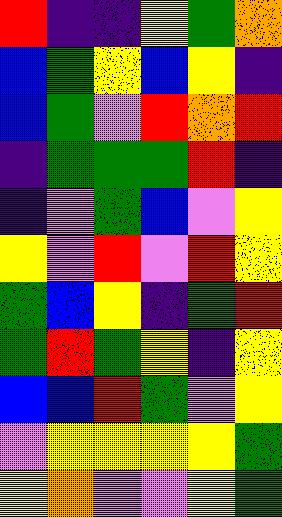[["red", "indigo", "indigo", "yellow", "green", "orange"], ["blue", "green", "yellow", "blue", "yellow", "indigo"], ["blue", "green", "violet", "red", "orange", "red"], ["indigo", "green", "green", "green", "red", "indigo"], ["indigo", "violet", "green", "blue", "violet", "yellow"], ["yellow", "violet", "red", "violet", "red", "yellow"], ["green", "blue", "yellow", "indigo", "green", "red"], ["green", "red", "green", "yellow", "indigo", "yellow"], ["blue", "blue", "red", "green", "violet", "yellow"], ["violet", "yellow", "yellow", "yellow", "yellow", "green"], ["yellow", "orange", "violet", "violet", "yellow", "green"]]